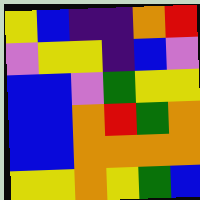[["yellow", "blue", "indigo", "indigo", "orange", "red"], ["violet", "yellow", "yellow", "indigo", "blue", "violet"], ["blue", "blue", "violet", "green", "yellow", "yellow"], ["blue", "blue", "orange", "red", "green", "orange"], ["blue", "blue", "orange", "orange", "orange", "orange"], ["yellow", "yellow", "orange", "yellow", "green", "blue"]]